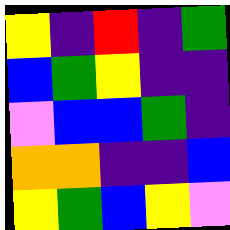[["yellow", "indigo", "red", "indigo", "green"], ["blue", "green", "yellow", "indigo", "indigo"], ["violet", "blue", "blue", "green", "indigo"], ["orange", "orange", "indigo", "indigo", "blue"], ["yellow", "green", "blue", "yellow", "violet"]]